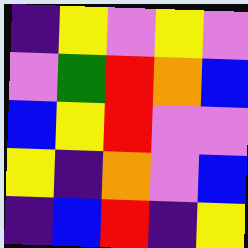[["indigo", "yellow", "violet", "yellow", "violet"], ["violet", "green", "red", "orange", "blue"], ["blue", "yellow", "red", "violet", "violet"], ["yellow", "indigo", "orange", "violet", "blue"], ["indigo", "blue", "red", "indigo", "yellow"]]